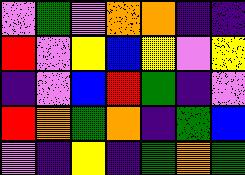[["violet", "green", "violet", "orange", "orange", "indigo", "indigo"], ["red", "violet", "yellow", "blue", "yellow", "violet", "yellow"], ["indigo", "violet", "blue", "red", "green", "indigo", "violet"], ["red", "orange", "green", "orange", "indigo", "green", "blue"], ["violet", "indigo", "yellow", "indigo", "green", "orange", "green"]]